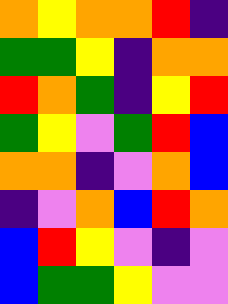[["orange", "yellow", "orange", "orange", "red", "indigo"], ["green", "green", "yellow", "indigo", "orange", "orange"], ["red", "orange", "green", "indigo", "yellow", "red"], ["green", "yellow", "violet", "green", "red", "blue"], ["orange", "orange", "indigo", "violet", "orange", "blue"], ["indigo", "violet", "orange", "blue", "red", "orange"], ["blue", "red", "yellow", "violet", "indigo", "violet"], ["blue", "green", "green", "yellow", "violet", "violet"]]